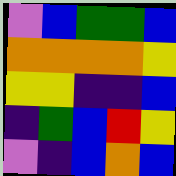[["violet", "blue", "green", "green", "blue"], ["orange", "orange", "orange", "orange", "yellow"], ["yellow", "yellow", "indigo", "indigo", "blue"], ["indigo", "green", "blue", "red", "yellow"], ["violet", "indigo", "blue", "orange", "blue"]]